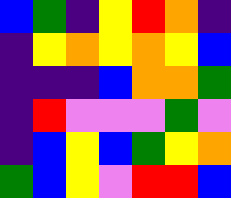[["blue", "green", "indigo", "yellow", "red", "orange", "indigo"], ["indigo", "yellow", "orange", "yellow", "orange", "yellow", "blue"], ["indigo", "indigo", "indigo", "blue", "orange", "orange", "green"], ["indigo", "red", "violet", "violet", "violet", "green", "violet"], ["indigo", "blue", "yellow", "blue", "green", "yellow", "orange"], ["green", "blue", "yellow", "violet", "red", "red", "blue"]]